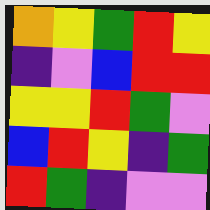[["orange", "yellow", "green", "red", "yellow"], ["indigo", "violet", "blue", "red", "red"], ["yellow", "yellow", "red", "green", "violet"], ["blue", "red", "yellow", "indigo", "green"], ["red", "green", "indigo", "violet", "violet"]]